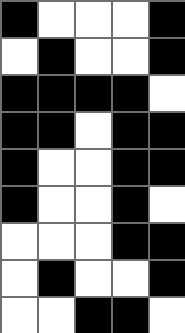[["black", "white", "white", "white", "black"], ["white", "black", "white", "white", "black"], ["black", "black", "black", "black", "white"], ["black", "black", "white", "black", "black"], ["black", "white", "white", "black", "black"], ["black", "white", "white", "black", "white"], ["white", "white", "white", "black", "black"], ["white", "black", "white", "white", "black"], ["white", "white", "black", "black", "white"]]